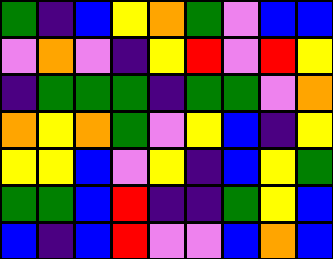[["green", "indigo", "blue", "yellow", "orange", "green", "violet", "blue", "blue"], ["violet", "orange", "violet", "indigo", "yellow", "red", "violet", "red", "yellow"], ["indigo", "green", "green", "green", "indigo", "green", "green", "violet", "orange"], ["orange", "yellow", "orange", "green", "violet", "yellow", "blue", "indigo", "yellow"], ["yellow", "yellow", "blue", "violet", "yellow", "indigo", "blue", "yellow", "green"], ["green", "green", "blue", "red", "indigo", "indigo", "green", "yellow", "blue"], ["blue", "indigo", "blue", "red", "violet", "violet", "blue", "orange", "blue"]]